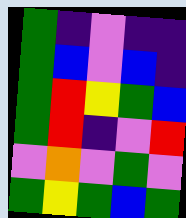[["green", "indigo", "violet", "indigo", "indigo"], ["green", "blue", "violet", "blue", "indigo"], ["green", "red", "yellow", "green", "blue"], ["green", "red", "indigo", "violet", "red"], ["violet", "orange", "violet", "green", "violet"], ["green", "yellow", "green", "blue", "green"]]